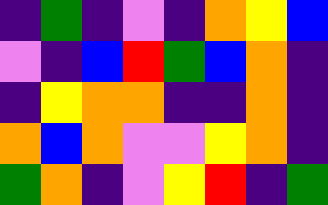[["indigo", "green", "indigo", "violet", "indigo", "orange", "yellow", "blue"], ["violet", "indigo", "blue", "red", "green", "blue", "orange", "indigo"], ["indigo", "yellow", "orange", "orange", "indigo", "indigo", "orange", "indigo"], ["orange", "blue", "orange", "violet", "violet", "yellow", "orange", "indigo"], ["green", "orange", "indigo", "violet", "yellow", "red", "indigo", "green"]]